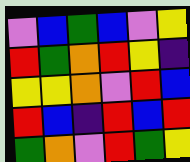[["violet", "blue", "green", "blue", "violet", "yellow"], ["red", "green", "orange", "red", "yellow", "indigo"], ["yellow", "yellow", "orange", "violet", "red", "blue"], ["red", "blue", "indigo", "red", "blue", "red"], ["green", "orange", "violet", "red", "green", "yellow"]]